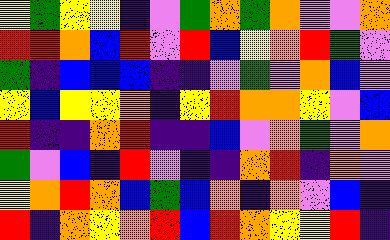[["yellow", "green", "yellow", "yellow", "indigo", "violet", "green", "orange", "green", "orange", "violet", "violet", "orange"], ["red", "red", "orange", "blue", "red", "violet", "red", "blue", "yellow", "orange", "red", "green", "violet"], ["green", "indigo", "blue", "blue", "blue", "indigo", "indigo", "violet", "green", "violet", "orange", "blue", "violet"], ["yellow", "blue", "yellow", "yellow", "orange", "indigo", "yellow", "red", "orange", "orange", "yellow", "violet", "blue"], ["red", "indigo", "indigo", "orange", "red", "indigo", "indigo", "blue", "violet", "orange", "green", "violet", "orange"], ["green", "violet", "blue", "indigo", "red", "violet", "indigo", "indigo", "orange", "red", "indigo", "orange", "violet"], ["yellow", "orange", "red", "orange", "blue", "green", "blue", "orange", "indigo", "orange", "violet", "blue", "indigo"], ["red", "indigo", "orange", "yellow", "orange", "red", "blue", "red", "orange", "yellow", "yellow", "red", "indigo"]]